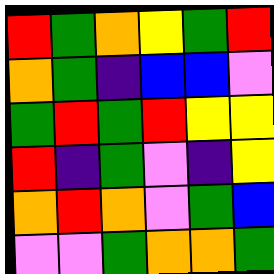[["red", "green", "orange", "yellow", "green", "red"], ["orange", "green", "indigo", "blue", "blue", "violet"], ["green", "red", "green", "red", "yellow", "yellow"], ["red", "indigo", "green", "violet", "indigo", "yellow"], ["orange", "red", "orange", "violet", "green", "blue"], ["violet", "violet", "green", "orange", "orange", "green"]]